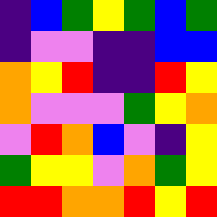[["indigo", "blue", "green", "yellow", "green", "blue", "green"], ["indigo", "violet", "violet", "indigo", "indigo", "blue", "blue"], ["orange", "yellow", "red", "indigo", "indigo", "red", "yellow"], ["orange", "violet", "violet", "violet", "green", "yellow", "orange"], ["violet", "red", "orange", "blue", "violet", "indigo", "yellow"], ["green", "yellow", "yellow", "violet", "orange", "green", "yellow"], ["red", "red", "orange", "orange", "red", "yellow", "red"]]